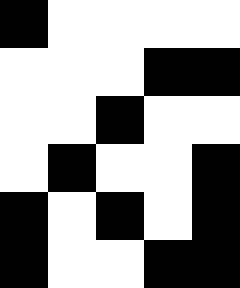[["black", "white", "white", "white", "white"], ["white", "white", "white", "black", "black"], ["white", "white", "black", "white", "white"], ["white", "black", "white", "white", "black"], ["black", "white", "black", "white", "black"], ["black", "white", "white", "black", "black"]]